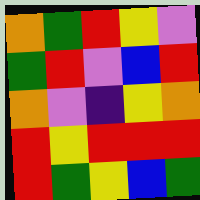[["orange", "green", "red", "yellow", "violet"], ["green", "red", "violet", "blue", "red"], ["orange", "violet", "indigo", "yellow", "orange"], ["red", "yellow", "red", "red", "red"], ["red", "green", "yellow", "blue", "green"]]